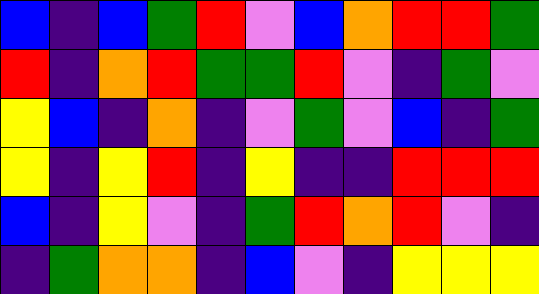[["blue", "indigo", "blue", "green", "red", "violet", "blue", "orange", "red", "red", "green"], ["red", "indigo", "orange", "red", "green", "green", "red", "violet", "indigo", "green", "violet"], ["yellow", "blue", "indigo", "orange", "indigo", "violet", "green", "violet", "blue", "indigo", "green"], ["yellow", "indigo", "yellow", "red", "indigo", "yellow", "indigo", "indigo", "red", "red", "red"], ["blue", "indigo", "yellow", "violet", "indigo", "green", "red", "orange", "red", "violet", "indigo"], ["indigo", "green", "orange", "orange", "indigo", "blue", "violet", "indigo", "yellow", "yellow", "yellow"]]